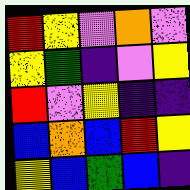[["red", "yellow", "violet", "orange", "violet"], ["yellow", "green", "indigo", "violet", "yellow"], ["red", "violet", "yellow", "indigo", "indigo"], ["blue", "orange", "blue", "red", "yellow"], ["yellow", "blue", "green", "blue", "indigo"]]